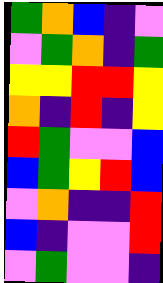[["green", "orange", "blue", "indigo", "violet"], ["violet", "green", "orange", "indigo", "green"], ["yellow", "yellow", "red", "red", "yellow"], ["orange", "indigo", "red", "indigo", "yellow"], ["red", "green", "violet", "violet", "blue"], ["blue", "green", "yellow", "red", "blue"], ["violet", "orange", "indigo", "indigo", "red"], ["blue", "indigo", "violet", "violet", "red"], ["violet", "green", "violet", "violet", "indigo"]]